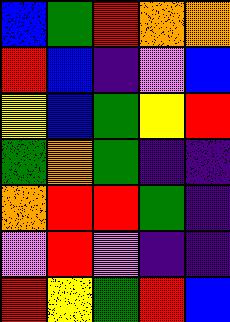[["blue", "green", "red", "orange", "orange"], ["red", "blue", "indigo", "violet", "blue"], ["yellow", "blue", "green", "yellow", "red"], ["green", "orange", "green", "indigo", "indigo"], ["orange", "red", "red", "green", "indigo"], ["violet", "red", "violet", "indigo", "indigo"], ["red", "yellow", "green", "red", "blue"]]